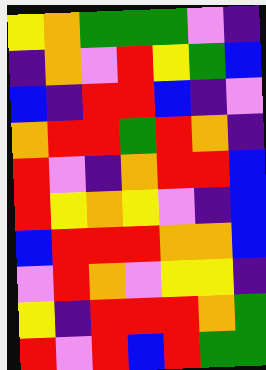[["yellow", "orange", "green", "green", "green", "violet", "indigo"], ["indigo", "orange", "violet", "red", "yellow", "green", "blue"], ["blue", "indigo", "red", "red", "blue", "indigo", "violet"], ["orange", "red", "red", "green", "red", "orange", "indigo"], ["red", "violet", "indigo", "orange", "red", "red", "blue"], ["red", "yellow", "orange", "yellow", "violet", "indigo", "blue"], ["blue", "red", "red", "red", "orange", "orange", "blue"], ["violet", "red", "orange", "violet", "yellow", "yellow", "indigo"], ["yellow", "indigo", "red", "red", "red", "orange", "green"], ["red", "violet", "red", "blue", "red", "green", "green"]]